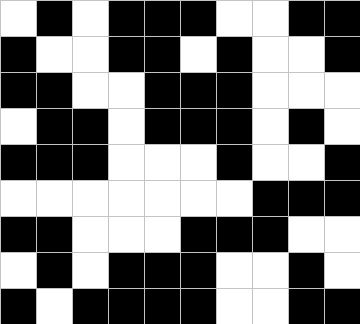[["white", "black", "white", "black", "black", "black", "white", "white", "black", "black"], ["black", "white", "white", "black", "black", "white", "black", "white", "white", "black"], ["black", "black", "white", "white", "black", "black", "black", "white", "white", "white"], ["white", "black", "black", "white", "black", "black", "black", "white", "black", "white"], ["black", "black", "black", "white", "white", "white", "black", "white", "white", "black"], ["white", "white", "white", "white", "white", "white", "white", "black", "black", "black"], ["black", "black", "white", "white", "white", "black", "black", "black", "white", "white"], ["white", "black", "white", "black", "black", "black", "white", "white", "black", "white"], ["black", "white", "black", "black", "black", "black", "white", "white", "black", "black"]]